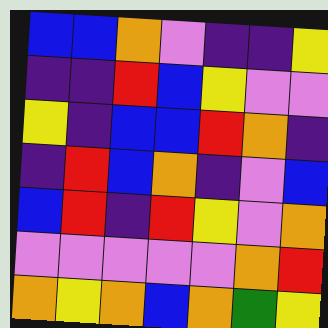[["blue", "blue", "orange", "violet", "indigo", "indigo", "yellow"], ["indigo", "indigo", "red", "blue", "yellow", "violet", "violet"], ["yellow", "indigo", "blue", "blue", "red", "orange", "indigo"], ["indigo", "red", "blue", "orange", "indigo", "violet", "blue"], ["blue", "red", "indigo", "red", "yellow", "violet", "orange"], ["violet", "violet", "violet", "violet", "violet", "orange", "red"], ["orange", "yellow", "orange", "blue", "orange", "green", "yellow"]]